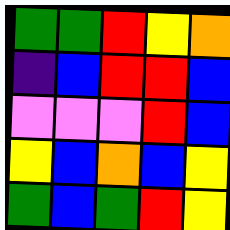[["green", "green", "red", "yellow", "orange"], ["indigo", "blue", "red", "red", "blue"], ["violet", "violet", "violet", "red", "blue"], ["yellow", "blue", "orange", "blue", "yellow"], ["green", "blue", "green", "red", "yellow"]]